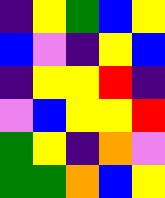[["indigo", "yellow", "green", "blue", "yellow"], ["blue", "violet", "indigo", "yellow", "blue"], ["indigo", "yellow", "yellow", "red", "indigo"], ["violet", "blue", "yellow", "yellow", "red"], ["green", "yellow", "indigo", "orange", "violet"], ["green", "green", "orange", "blue", "yellow"]]